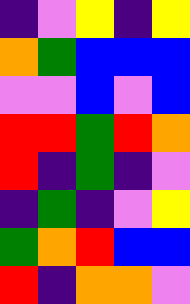[["indigo", "violet", "yellow", "indigo", "yellow"], ["orange", "green", "blue", "blue", "blue"], ["violet", "violet", "blue", "violet", "blue"], ["red", "red", "green", "red", "orange"], ["red", "indigo", "green", "indigo", "violet"], ["indigo", "green", "indigo", "violet", "yellow"], ["green", "orange", "red", "blue", "blue"], ["red", "indigo", "orange", "orange", "violet"]]